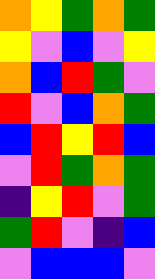[["orange", "yellow", "green", "orange", "green"], ["yellow", "violet", "blue", "violet", "yellow"], ["orange", "blue", "red", "green", "violet"], ["red", "violet", "blue", "orange", "green"], ["blue", "red", "yellow", "red", "blue"], ["violet", "red", "green", "orange", "green"], ["indigo", "yellow", "red", "violet", "green"], ["green", "red", "violet", "indigo", "blue"], ["violet", "blue", "blue", "blue", "violet"]]